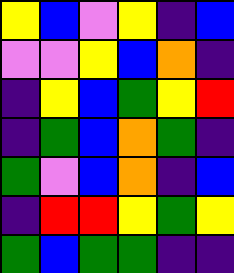[["yellow", "blue", "violet", "yellow", "indigo", "blue"], ["violet", "violet", "yellow", "blue", "orange", "indigo"], ["indigo", "yellow", "blue", "green", "yellow", "red"], ["indigo", "green", "blue", "orange", "green", "indigo"], ["green", "violet", "blue", "orange", "indigo", "blue"], ["indigo", "red", "red", "yellow", "green", "yellow"], ["green", "blue", "green", "green", "indigo", "indigo"]]